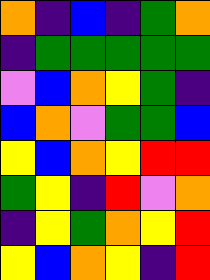[["orange", "indigo", "blue", "indigo", "green", "orange"], ["indigo", "green", "green", "green", "green", "green"], ["violet", "blue", "orange", "yellow", "green", "indigo"], ["blue", "orange", "violet", "green", "green", "blue"], ["yellow", "blue", "orange", "yellow", "red", "red"], ["green", "yellow", "indigo", "red", "violet", "orange"], ["indigo", "yellow", "green", "orange", "yellow", "red"], ["yellow", "blue", "orange", "yellow", "indigo", "red"]]